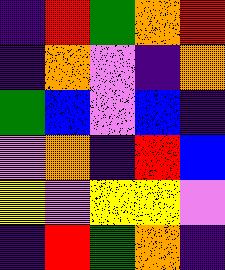[["indigo", "red", "green", "orange", "red"], ["indigo", "orange", "violet", "indigo", "orange"], ["green", "blue", "violet", "blue", "indigo"], ["violet", "orange", "indigo", "red", "blue"], ["yellow", "violet", "yellow", "yellow", "violet"], ["indigo", "red", "green", "orange", "indigo"]]